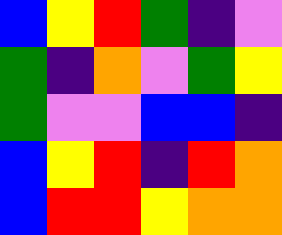[["blue", "yellow", "red", "green", "indigo", "violet"], ["green", "indigo", "orange", "violet", "green", "yellow"], ["green", "violet", "violet", "blue", "blue", "indigo"], ["blue", "yellow", "red", "indigo", "red", "orange"], ["blue", "red", "red", "yellow", "orange", "orange"]]